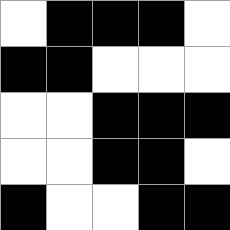[["white", "black", "black", "black", "white"], ["black", "black", "white", "white", "white"], ["white", "white", "black", "black", "black"], ["white", "white", "black", "black", "white"], ["black", "white", "white", "black", "black"]]